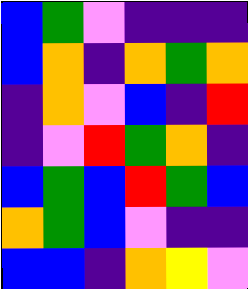[["blue", "green", "violet", "indigo", "indigo", "indigo"], ["blue", "orange", "indigo", "orange", "green", "orange"], ["indigo", "orange", "violet", "blue", "indigo", "red"], ["indigo", "violet", "red", "green", "orange", "indigo"], ["blue", "green", "blue", "red", "green", "blue"], ["orange", "green", "blue", "violet", "indigo", "indigo"], ["blue", "blue", "indigo", "orange", "yellow", "violet"]]